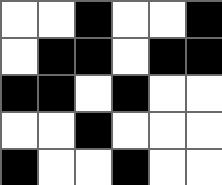[["white", "white", "black", "white", "white", "black"], ["white", "black", "black", "white", "black", "black"], ["black", "black", "white", "black", "white", "white"], ["white", "white", "black", "white", "white", "white"], ["black", "white", "white", "black", "white", "white"]]